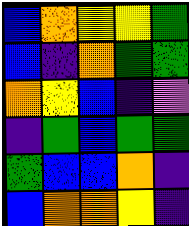[["blue", "orange", "yellow", "yellow", "green"], ["blue", "indigo", "orange", "green", "green"], ["orange", "yellow", "blue", "indigo", "violet"], ["indigo", "green", "blue", "green", "green"], ["green", "blue", "blue", "orange", "indigo"], ["blue", "orange", "orange", "yellow", "indigo"]]